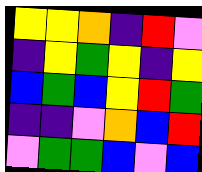[["yellow", "yellow", "orange", "indigo", "red", "violet"], ["indigo", "yellow", "green", "yellow", "indigo", "yellow"], ["blue", "green", "blue", "yellow", "red", "green"], ["indigo", "indigo", "violet", "orange", "blue", "red"], ["violet", "green", "green", "blue", "violet", "blue"]]